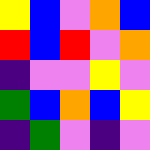[["yellow", "blue", "violet", "orange", "blue"], ["red", "blue", "red", "violet", "orange"], ["indigo", "violet", "violet", "yellow", "violet"], ["green", "blue", "orange", "blue", "yellow"], ["indigo", "green", "violet", "indigo", "violet"]]